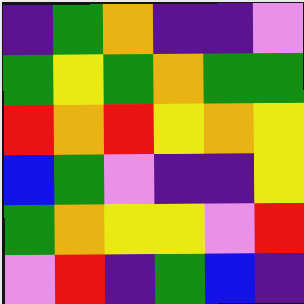[["indigo", "green", "orange", "indigo", "indigo", "violet"], ["green", "yellow", "green", "orange", "green", "green"], ["red", "orange", "red", "yellow", "orange", "yellow"], ["blue", "green", "violet", "indigo", "indigo", "yellow"], ["green", "orange", "yellow", "yellow", "violet", "red"], ["violet", "red", "indigo", "green", "blue", "indigo"]]